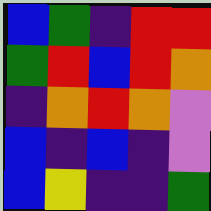[["blue", "green", "indigo", "red", "red"], ["green", "red", "blue", "red", "orange"], ["indigo", "orange", "red", "orange", "violet"], ["blue", "indigo", "blue", "indigo", "violet"], ["blue", "yellow", "indigo", "indigo", "green"]]